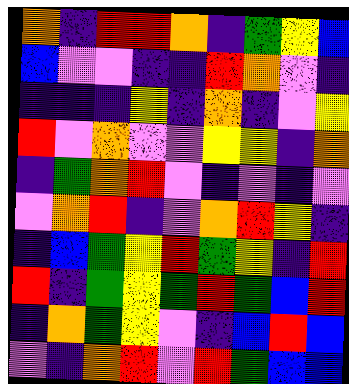[["orange", "indigo", "red", "red", "orange", "indigo", "green", "yellow", "blue"], ["blue", "violet", "violet", "indigo", "indigo", "red", "orange", "violet", "indigo"], ["indigo", "indigo", "indigo", "yellow", "indigo", "orange", "indigo", "violet", "yellow"], ["red", "violet", "orange", "violet", "violet", "yellow", "yellow", "indigo", "orange"], ["indigo", "green", "orange", "red", "violet", "indigo", "violet", "indigo", "violet"], ["violet", "orange", "red", "indigo", "violet", "orange", "red", "yellow", "indigo"], ["indigo", "blue", "green", "yellow", "red", "green", "yellow", "indigo", "red"], ["red", "indigo", "green", "yellow", "green", "red", "green", "blue", "red"], ["indigo", "orange", "green", "yellow", "violet", "indigo", "blue", "red", "blue"], ["violet", "indigo", "orange", "red", "violet", "red", "green", "blue", "blue"]]